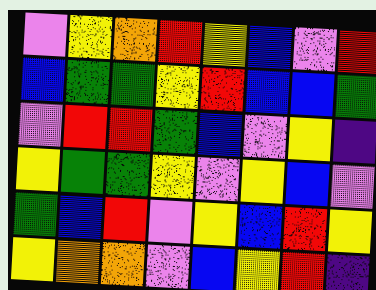[["violet", "yellow", "orange", "red", "yellow", "blue", "violet", "red"], ["blue", "green", "green", "yellow", "red", "blue", "blue", "green"], ["violet", "red", "red", "green", "blue", "violet", "yellow", "indigo"], ["yellow", "green", "green", "yellow", "violet", "yellow", "blue", "violet"], ["green", "blue", "red", "violet", "yellow", "blue", "red", "yellow"], ["yellow", "orange", "orange", "violet", "blue", "yellow", "red", "indigo"]]